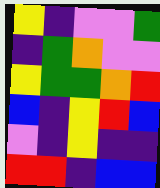[["yellow", "indigo", "violet", "violet", "green"], ["indigo", "green", "orange", "violet", "violet"], ["yellow", "green", "green", "orange", "red"], ["blue", "indigo", "yellow", "red", "blue"], ["violet", "indigo", "yellow", "indigo", "indigo"], ["red", "red", "indigo", "blue", "blue"]]